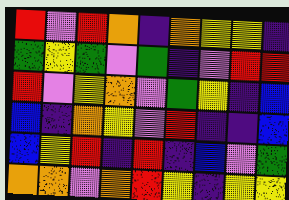[["red", "violet", "red", "orange", "indigo", "orange", "yellow", "yellow", "indigo"], ["green", "yellow", "green", "violet", "green", "indigo", "violet", "red", "red"], ["red", "violet", "yellow", "orange", "violet", "green", "yellow", "indigo", "blue"], ["blue", "indigo", "orange", "yellow", "violet", "red", "indigo", "indigo", "blue"], ["blue", "yellow", "red", "indigo", "red", "indigo", "blue", "violet", "green"], ["orange", "orange", "violet", "orange", "red", "yellow", "indigo", "yellow", "yellow"]]